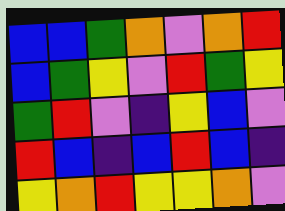[["blue", "blue", "green", "orange", "violet", "orange", "red"], ["blue", "green", "yellow", "violet", "red", "green", "yellow"], ["green", "red", "violet", "indigo", "yellow", "blue", "violet"], ["red", "blue", "indigo", "blue", "red", "blue", "indigo"], ["yellow", "orange", "red", "yellow", "yellow", "orange", "violet"]]